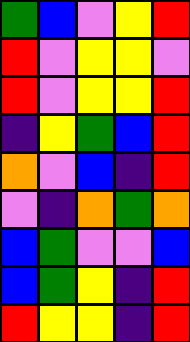[["green", "blue", "violet", "yellow", "red"], ["red", "violet", "yellow", "yellow", "violet"], ["red", "violet", "yellow", "yellow", "red"], ["indigo", "yellow", "green", "blue", "red"], ["orange", "violet", "blue", "indigo", "red"], ["violet", "indigo", "orange", "green", "orange"], ["blue", "green", "violet", "violet", "blue"], ["blue", "green", "yellow", "indigo", "red"], ["red", "yellow", "yellow", "indigo", "red"]]